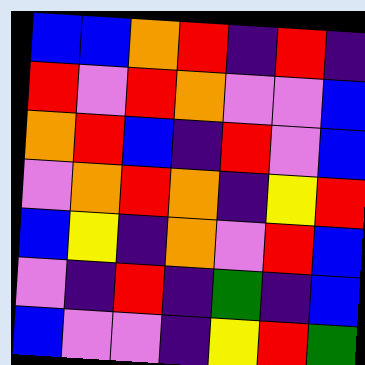[["blue", "blue", "orange", "red", "indigo", "red", "indigo"], ["red", "violet", "red", "orange", "violet", "violet", "blue"], ["orange", "red", "blue", "indigo", "red", "violet", "blue"], ["violet", "orange", "red", "orange", "indigo", "yellow", "red"], ["blue", "yellow", "indigo", "orange", "violet", "red", "blue"], ["violet", "indigo", "red", "indigo", "green", "indigo", "blue"], ["blue", "violet", "violet", "indigo", "yellow", "red", "green"]]